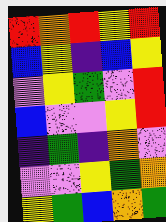[["red", "orange", "red", "yellow", "red"], ["blue", "yellow", "indigo", "blue", "yellow"], ["violet", "yellow", "green", "violet", "red"], ["blue", "violet", "violet", "yellow", "red"], ["indigo", "green", "indigo", "orange", "violet"], ["violet", "violet", "yellow", "green", "orange"], ["yellow", "green", "blue", "orange", "green"]]